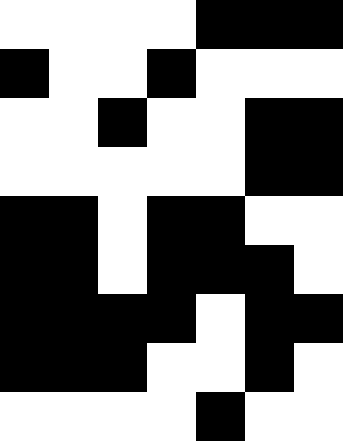[["white", "white", "white", "white", "black", "black", "black"], ["black", "white", "white", "black", "white", "white", "white"], ["white", "white", "black", "white", "white", "black", "black"], ["white", "white", "white", "white", "white", "black", "black"], ["black", "black", "white", "black", "black", "white", "white"], ["black", "black", "white", "black", "black", "black", "white"], ["black", "black", "black", "black", "white", "black", "black"], ["black", "black", "black", "white", "white", "black", "white"], ["white", "white", "white", "white", "black", "white", "white"]]